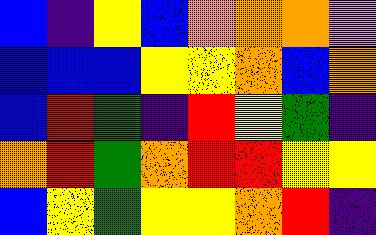[["blue", "indigo", "yellow", "blue", "orange", "orange", "orange", "violet"], ["blue", "blue", "blue", "yellow", "yellow", "orange", "blue", "orange"], ["blue", "red", "green", "indigo", "red", "yellow", "green", "indigo"], ["orange", "red", "green", "orange", "red", "red", "yellow", "yellow"], ["blue", "yellow", "green", "yellow", "yellow", "orange", "red", "indigo"]]